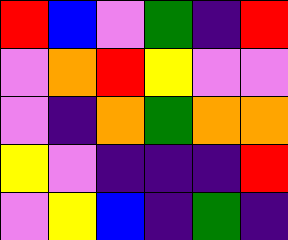[["red", "blue", "violet", "green", "indigo", "red"], ["violet", "orange", "red", "yellow", "violet", "violet"], ["violet", "indigo", "orange", "green", "orange", "orange"], ["yellow", "violet", "indigo", "indigo", "indigo", "red"], ["violet", "yellow", "blue", "indigo", "green", "indigo"]]